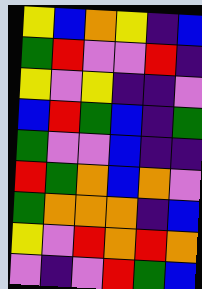[["yellow", "blue", "orange", "yellow", "indigo", "blue"], ["green", "red", "violet", "violet", "red", "indigo"], ["yellow", "violet", "yellow", "indigo", "indigo", "violet"], ["blue", "red", "green", "blue", "indigo", "green"], ["green", "violet", "violet", "blue", "indigo", "indigo"], ["red", "green", "orange", "blue", "orange", "violet"], ["green", "orange", "orange", "orange", "indigo", "blue"], ["yellow", "violet", "red", "orange", "red", "orange"], ["violet", "indigo", "violet", "red", "green", "blue"]]